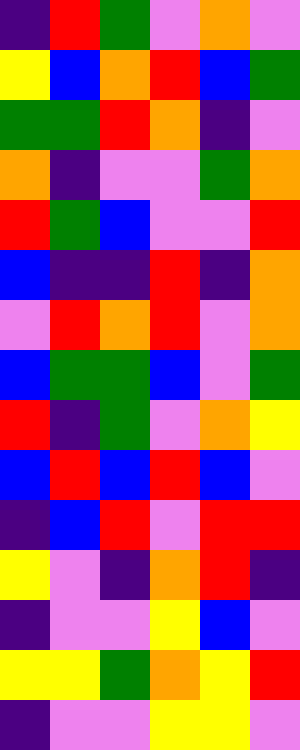[["indigo", "red", "green", "violet", "orange", "violet"], ["yellow", "blue", "orange", "red", "blue", "green"], ["green", "green", "red", "orange", "indigo", "violet"], ["orange", "indigo", "violet", "violet", "green", "orange"], ["red", "green", "blue", "violet", "violet", "red"], ["blue", "indigo", "indigo", "red", "indigo", "orange"], ["violet", "red", "orange", "red", "violet", "orange"], ["blue", "green", "green", "blue", "violet", "green"], ["red", "indigo", "green", "violet", "orange", "yellow"], ["blue", "red", "blue", "red", "blue", "violet"], ["indigo", "blue", "red", "violet", "red", "red"], ["yellow", "violet", "indigo", "orange", "red", "indigo"], ["indigo", "violet", "violet", "yellow", "blue", "violet"], ["yellow", "yellow", "green", "orange", "yellow", "red"], ["indigo", "violet", "violet", "yellow", "yellow", "violet"]]